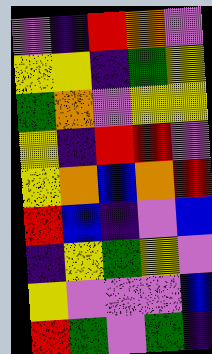[["violet", "indigo", "red", "orange", "violet"], ["yellow", "yellow", "indigo", "green", "yellow"], ["green", "orange", "violet", "yellow", "yellow"], ["yellow", "indigo", "red", "red", "violet"], ["yellow", "orange", "blue", "orange", "red"], ["red", "blue", "indigo", "violet", "blue"], ["indigo", "yellow", "green", "yellow", "violet"], ["yellow", "violet", "violet", "violet", "blue"], ["red", "green", "violet", "green", "indigo"]]